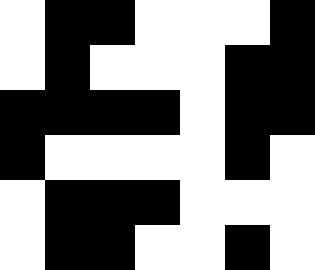[["white", "black", "black", "white", "white", "white", "black"], ["white", "black", "white", "white", "white", "black", "black"], ["black", "black", "black", "black", "white", "black", "black"], ["black", "white", "white", "white", "white", "black", "white"], ["white", "black", "black", "black", "white", "white", "white"], ["white", "black", "black", "white", "white", "black", "white"]]